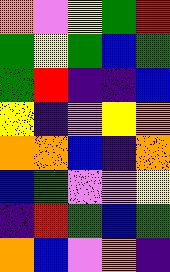[["orange", "violet", "yellow", "green", "red"], ["green", "yellow", "green", "blue", "green"], ["green", "red", "indigo", "indigo", "blue"], ["yellow", "indigo", "violet", "yellow", "orange"], ["orange", "orange", "blue", "indigo", "orange"], ["blue", "green", "violet", "violet", "yellow"], ["indigo", "red", "green", "blue", "green"], ["orange", "blue", "violet", "orange", "indigo"]]